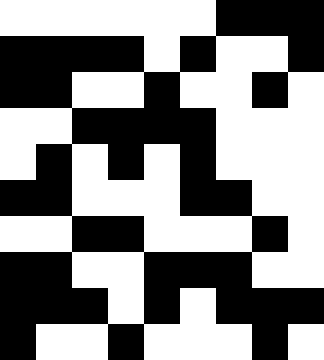[["white", "white", "white", "white", "white", "white", "black", "black", "black"], ["black", "black", "black", "black", "white", "black", "white", "white", "black"], ["black", "black", "white", "white", "black", "white", "white", "black", "white"], ["white", "white", "black", "black", "black", "black", "white", "white", "white"], ["white", "black", "white", "black", "white", "black", "white", "white", "white"], ["black", "black", "white", "white", "white", "black", "black", "white", "white"], ["white", "white", "black", "black", "white", "white", "white", "black", "white"], ["black", "black", "white", "white", "black", "black", "black", "white", "white"], ["black", "black", "black", "white", "black", "white", "black", "black", "black"], ["black", "white", "white", "black", "white", "white", "white", "black", "white"]]